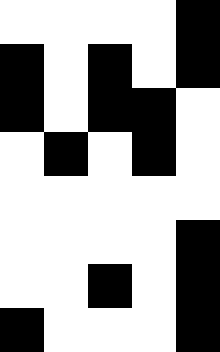[["white", "white", "white", "white", "black"], ["black", "white", "black", "white", "black"], ["black", "white", "black", "black", "white"], ["white", "black", "white", "black", "white"], ["white", "white", "white", "white", "white"], ["white", "white", "white", "white", "black"], ["white", "white", "black", "white", "black"], ["black", "white", "white", "white", "black"]]